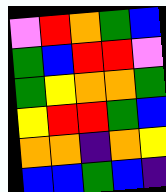[["violet", "red", "orange", "green", "blue"], ["green", "blue", "red", "red", "violet"], ["green", "yellow", "orange", "orange", "green"], ["yellow", "red", "red", "green", "blue"], ["orange", "orange", "indigo", "orange", "yellow"], ["blue", "blue", "green", "blue", "indigo"]]